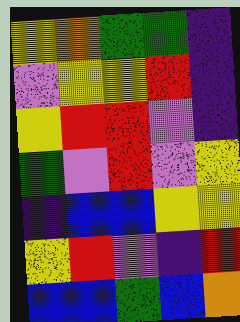[["yellow", "orange", "green", "green", "indigo"], ["violet", "yellow", "yellow", "red", "indigo"], ["yellow", "red", "red", "violet", "indigo"], ["green", "violet", "red", "violet", "yellow"], ["indigo", "blue", "blue", "yellow", "yellow"], ["yellow", "red", "violet", "indigo", "red"], ["blue", "blue", "green", "blue", "orange"]]